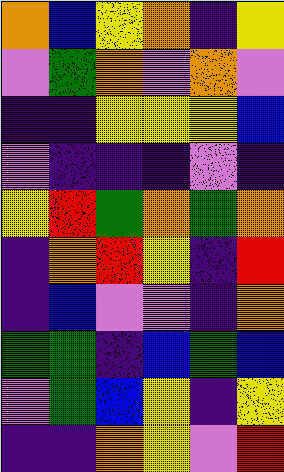[["orange", "blue", "yellow", "orange", "indigo", "yellow"], ["violet", "green", "orange", "violet", "orange", "violet"], ["indigo", "indigo", "yellow", "yellow", "yellow", "blue"], ["violet", "indigo", "indigo", "indigo", "violet", "indigo"], ["yellow", "red", "green", "orange", "green", "orange"], ["indigo", "orange", "red", "yellow", "indigo", "red"], ["indigo", "blue", "violet", "violet", "indigo", "orange"], ["green", "green", "indigo", "blue", "green", "blue"], ["violet", "green", "blue", "yellow", "indigo", "yellow"], ["indigo", "indigo", "orange", "yellow", "violet", "red"]]